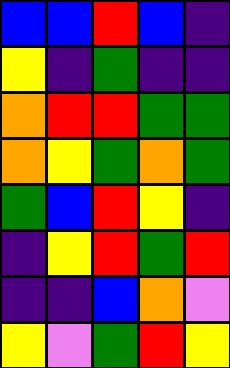[["blue", "blue", "red", "blue", "indigo"], ["yellow", "indigo", "green", "indigo", "indigo"], ["orange", "red", "red", "green", "green"], ["orange", "yellow", "green", "orange", "green"], ["green", "blue", "red", "yellow", "indigo"], ["indigo", "yellow", "red", "green", "red"], ["indigo", "indigo", "blue", "orange", "violet"], ["yellow", "violet", "green", "red", "yellow"]]